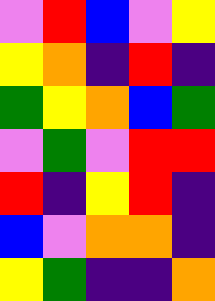[["violet", "red", "blue", "violet", "yellow"], ["yellow", "orange", "indigo", "red", "indigo"], ["green", "yellow", "orange", "blue", "green"], ["violet", "green", "violet", "red", "red"], ["red", "indigo", "yellow", "red", "indigo"], ["blue", "violet", "orange", "orange", "indigo"], ["yellow", "green", "indigo", "indigo", "orange"]]